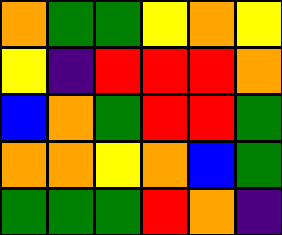[["orange", "green", "green", "yellow", "orange", "yellow"], ["yellow", "indigo", "red", "red", "red", "orange"], ["blue", "orange", "green", "red", "red", "green"], ["orange", "orange", "yellow", "orange", "blue", "green"], ["green", "green", "green", "red", "orange", "indigo"]]